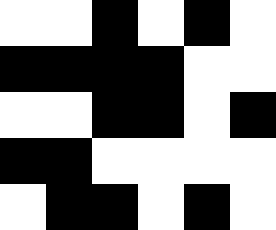[["white", "white", "black", "white", "black", "white"], ["black", "black", "black", "black", "white", "white"], ["white", "white", "black", "black", "white", "black"], ["black", "black", "white", "white", "white", "white"], ["white", "black", "black", "white", "black", "white"]]